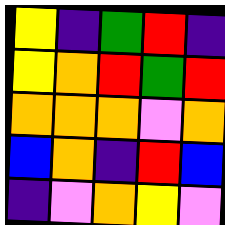[["yellow", "indigo", "green", "red", "indigo"], ["yellow", "orange", "red", "green", "red"], ["orange", "orange", "orange", "violet", "orange"], ["blue", "orange", "indigo", "red", "blue"], ["indigo", "violet", "orange", "yellow", "violet"]]